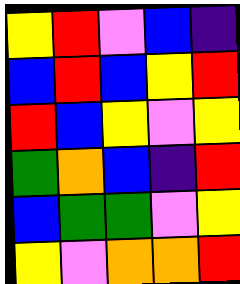[["yellow", "red", "violet", "blue", "indigo"], ["blue", "red", "blue", "yellow", "red"], ["red", "blue", "yellow", "violet", "yellow"], ["green", "orange", "blue", "indigo", "red"], ["blue", "green", "green", "violet", "yellow"], ["yellow", "violet", "orange", "orange", "red"]]